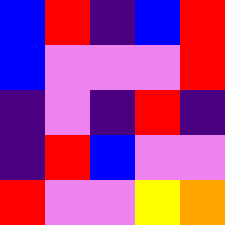[["blue", "red", "indigo", "blue", "red"], ["blue", "violet", "violet", "violet", "red"], ["indigo", "violet", "indigo", "red", "indigo"], ["indigo", "red", "blue", "violet", "violet"], ["red", "violet", "violet", "yellow", "orange"]]